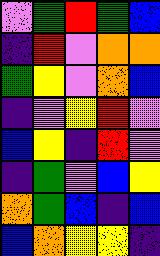[["violet", "green", "red", "green", "blue"], ["indigo", "red", "violet", "orange", "orange"], ["green", "yellow", "violet", "orange", "blue"], ["indigo", "violet", "yellow", "red", "violet"], ["blue", "yellow", "indigo", "red", "violet"], ["indigo", "green", "violet", "blue", "yellow"], ["orange", "green", "blue", "indigo", "blue"], ["blue", "orange", "yellow", "yellow", "indigo"]]